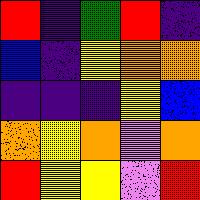[["red", "indigo", "green", "red", "indigo"], ["blue", "indigo", "yellow", "orange", "orange"], ["indigo", "indigo", "indigo", "yellow", "blue"], ["orange", "yellow", "orange", "violet", "orange"], ["red", "yellow", "yellow", "violet", "red"]]